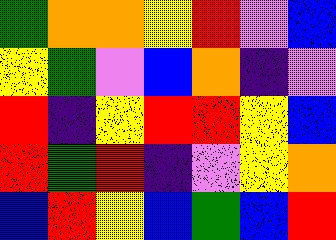[["green", "orange", "orange", "yellow", "red", "violet", "blue"], ["yellow", "green", "violet", "blue", "orange", "indigo", "violet"], ["red", "indigo", "yellow", "red", "red", "yellow", "blue"], ["red", "green", "red", "indigo", "violet", "yellow", "orange"], ["blue", "red", "yellow", "blue", "green", "blue", "red"]]